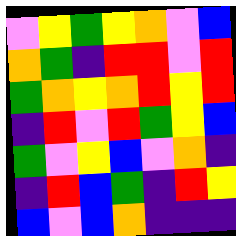[["violet", "yellow", "green", "yellow", "orange", "violet", "blue"], ["orange", "green", "indigo", "red", "red", "violet", "red"], ["green", "orange", "yellow", "orange", "red", "yellow", "red"], ["indigo", "red", "violet", "red", "green", "yellow", "blue"], ["green", "violet", "yellow", "blue", "violet", "orange", "indigo"], ["indigo", "red", "blue", "green", "indigo", "red", "yellow"], ["blue", "violet", "blue", "orange", "indigo", "indigo", "indigo"]]